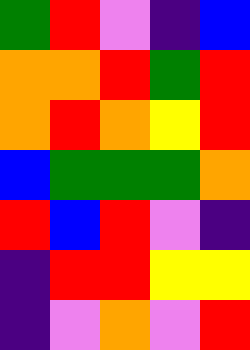[["green", "red", "violet", "indigo", "blue"], ["orange", "orange", "red", "green", "red"], ["orange", "red", "orange", "yellow", "red"], ["blue", "green", "green", "green", "orange"], ["red", "blue", "red", "violet", "indigo"], ["indigo", "red", "red", "yellow", "yellow"], ["indigo", "violet", "orange", "violet", "red"]]